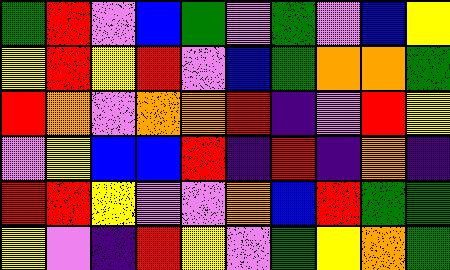[["green", "red", "violet", "blue", "green", "violet", "green", "violet", "blue", "yellow"], ["yellow", "red", "yellow", "red", "violet", "blue", "green", "orange", "orange", "green"], ["red", "orange", "violet", "orange", "orange", "red", "indigo", "violet", "red", "yellow"], ["violet", "yellow", "blue", "blue", "red", "indigo", "red", "indigo", "orange", "indigo"], ["red", "red", "yellow", "violet", "violet", "orange", "blue", "red", "green", "green"], ["yellow", "violet", "indigo", "red", "yellow", "violet", "green", "yellow", "orange", "green"]]